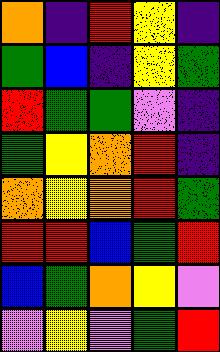[["orange", "indigo", "red", "yellow", "indigo"], ["green", "blue", "indigo", "yellow", "green"], ["red", "green", "green", "violet", "indigo"], ["green", "yellow", "orange", "red", "indigo"], ["orange", "yellow", "orange", "red", "green"], ["red", "red", "blue", "green", "red"], ["blue", "green", "orange", "yellow", "violet"], ["violet", "yellow", "violet", "green", "red"]]